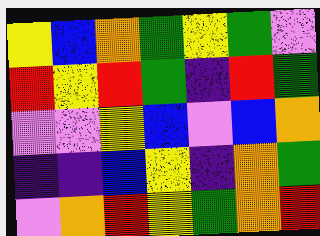[["yellow", "blue", "orange", "green", "yellow", "green", "violet"], ["red", "yellow", "red", "green", "indigo", "red", "green"], ["violet", "violet", "yellow", "blue", "violet", "blue", "orange"], ["indigo", "indigo", "blue", "yellow", "indigo", "orange", "green"], ["violet", "orange", "red", "yellow", "green", "orange", "red"]]